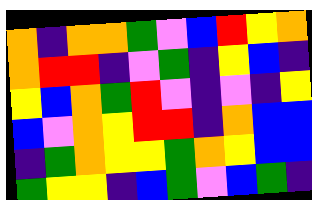[["orange", "indigo", "orange", "orange", "green", "violet", "blue", "red", "yellow", "orange"], ["orange", "red", "red", "indigo", "violet", "green", "indigo", "yellow", "blue", "indigo"], ["yellow", "blue", "orange", "green", "red", "violet", "indigo", "violet", "indigo", "yellow"], ["blue", "violet", "orange", "yellow", "red", "red", "indigo", "orange", "blue", "blue"], ["indigo", "green", "orange", "yellow", "yellow", "green", "orange", "yellow", "blue", "blue"], ["green", "yellow", "yellow", "indigo", "blue", "green", "violet", "blue", "green", "indigo"]]